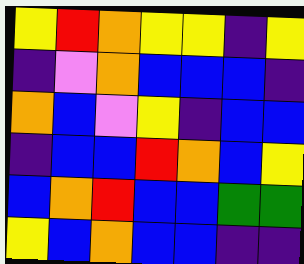[["yellow", "red", "orange", "yellow", "yellow", "indigo", "yellow"], ["indigo", "violet", "orange", "blue", "blue", "blue", "indigo"], ["orange", "blue", "violet", "yellow", "indigo", "blue", "blue"], ["indigo", "blue", "blue", "red", "orange", "blue", "yellow"], ["blue", "orange", "red", "blue", "blue", "green", "green"], ["yellow", "blue", "orange", "blue", "blue", "indigo", "indigo"]]